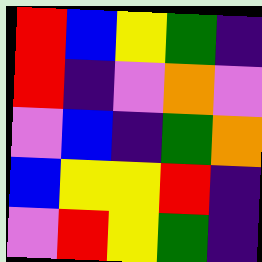[["red", "blue", "yellow", "green", "indigo"], ["red", "indigo", "violet", "orange", "violet"], ["violet", "blue", "indigo", "green", "orange"], ["blue", "yellow", "yellow", "red", "indigo"], ["violet", "red", "yellow", "green", "indigo"]]